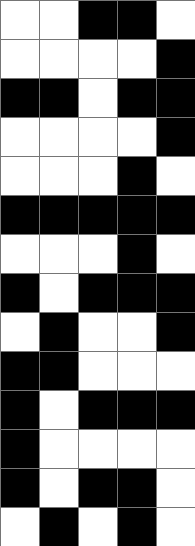[["white", "white", "black", "black", "white"], ["white", "white", "white", "white", "black"], ["black", "black", "white", "black", "black"], ["white", "white", "white", "white", "black"], ["white", "white", "white", "black", "white"], ["black", "black", "black", "black", "black"], ["white", "white", "white", "black", "white"], ["black", "white", "black", "black", "black"], ["white", "black", "white", "white", "black"], ["black", "black", "white", "white", "white"], ["black", "white", "black", "black", "black"], ["black", "white", "white", "white", "white"], ["black", "white", "black", "black", "white"], ["white", "black", "white", "black", "white"]]